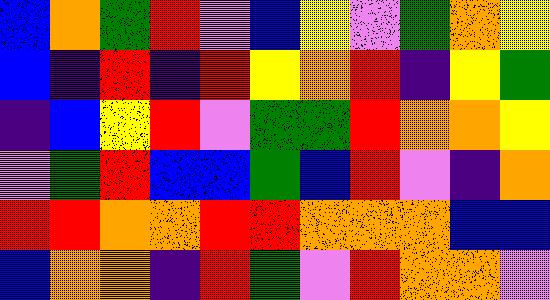[["blue", "orange", "green", "red", "violet", "blue", "yellow", "violet", "green", "orange", "yellow"], ["blue", "indigo", "red", "indigo", "red", "yellow", "orange", "red", "indigo", "yellow", "green"], ["indigo", "blue", "yellow", "red", "violet", "green", "green", "red", "orange", "orange", "yellow"], ["violet", "green", "red", "blue", "blue", "green", "blue", "red", "violet", "indigo", "orange"], ["red", "red", "orange", "orange", "red", "red", "orange", "orange", "orange", "blue", "blue"], ["blue", "orange", "orange", "indigo", "red", "green", "violet", "red", "orange", "orange", "violet"]]